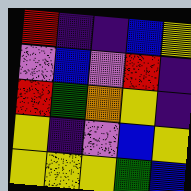[["red", "indigo", "indigo", "blue", "yellow"], ["violet", "blue", "violet", "red", "indigo"], ["red", "green", "orange", "yellow", "indigo"], ["yellow", "indigo", "violet", "blue", "yellow"], ["yellow", "yellow", "yellow", "green", "blue"]]